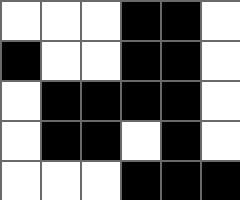[["white", "white", "white", "black", "black", "white"], ["black", "white", "white", "black", "black", "white"], ["white", "black", "black", "black", "black", "white"], ["white", "black", "black", "white", "black", "white"], ["white", "white", "white", "black", "black", "black"]]